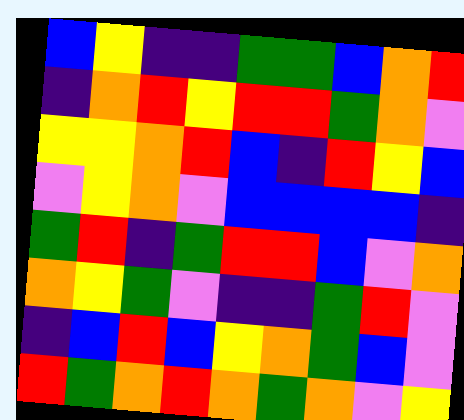[["blue", "yellow", "indigo", "indigo", "green", "green", "blue", "orange", "red"], ["indigo", "orange", "red", "yellow", "red", "red", "green", "orange", "violet"], ["yellow", "yellow", "orange", "red", "blue", "indigo", "red", "yellow", "blue"], ["violet", "yellow", "orange", "violet", "blue", "blue", "blue", "blue", "indigo"], ["green", "red", "indigo", "green", "red", "red", "blue", "violet", "orange"], ["orange", "yellow", "green", "violet", "indigo", "indigo", "green", "red", "violet"], ["indigo", "blue", "red", "blue", "yellow", "orange", "green", "blue", "violet"], ["red", "green", "orange", "red", "orange", "green", "orange", "violet", "yellow"]]